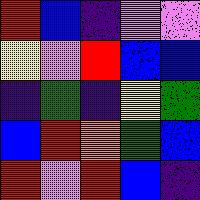[["red", "blue", "indigo", "violet", "violet"], ["yellow", "violet", "red", "blue", "blue"], ["indigo", "green", "indigo", "yellow", "green"], ["blue", "red", "orange", "green", "blue"], ["red", "violet", "red", "blue", "indigo"]]